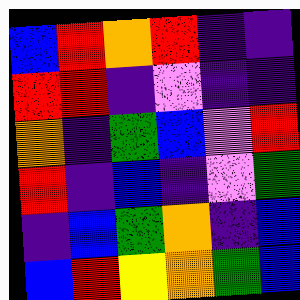[["blue", "red", "orange", "red", "indigo", "indigo"], ["red", "red", "indigo", "violet", "indigo", "indigo"], ["orange", "indigo", "green", "blue", "violet", "red"], ["red", "indigo", "blue", "indigo", "violet", "green"], ["indigo", "blue", "green", "orange", "indigo", "blue"], ["blue", "red", "yellow", "orange", "green", "blue"]]